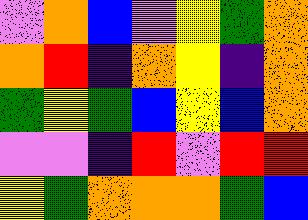[["violet", "orange", "blue", "violet", "yellow", "green", "orange"], ["orange", "red", "indigo", "orange", "yellow", "indigo", "orange"], ["green", "yellow", "green", "blue", "yellow", "blue", "orange"], ["violet", "violet", "indigo", "red", "violet", "red", "red"], ["yellow", "green", "orange", "orange", "orange", "green", "blue"]]